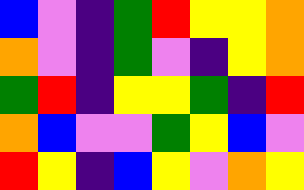[["blue", "violet", "indigo", "green", "red", "yellow", "yellow", "orange"], ["orange", "violet", "indigo", "green", "violet", "indigo", "yellow", "orange"], ["green", "red", "indigo", "yellow", "yellow", "green", "indigo", "red"], ["orange", "blue", "violet", "violet", "green", "yellow", "blue", "violet"], ["red", "yellow", "indigo", "blue", "yellow", "violet", "orange", "yellow"]]